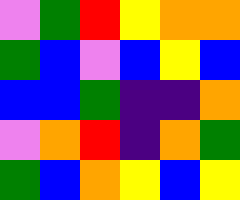[["violet", "green", "red", "yellow", "orange", "orange"], ["green", "blue", "violet", "blue", "yellow", "blue"], ["blue", "blue", "green", "indigo", "indigo", "orange"], ["violet", "orange", "red", "indigo", "orange", "green"], ["green", "blue", "orange", "yellow", "blue", "yellow"]]